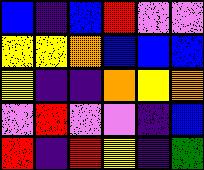[["blue", "indigo", "blue", "red", "violet", "violet"], ["yellow", "yellow", "orange", "blue", "blue", "blue"], ["yellow", "indigo", "indigo", "orange", "yellow", "orange"], ["violet", "red", "violet", "violet", "indigo", "blue"], ["red", "indigo", "red", "yellow", "indigo", "green"]]